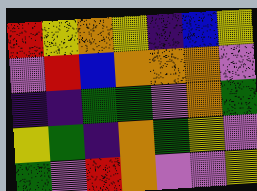[["red", "yellow", "orange", "yellow", "indigo", "blue", "yellow"], ["violet", "red", "blue", "orange", "orange", "orange", "violet"], ["indigo", "indigo", "green", "green", "violet", "orange", "green"], ["yellow", "green", "indigo", "orange", "green", "yellow", "violet"], ["green", "violet", "red", "orange", "violet", "violet", "yellow"]]